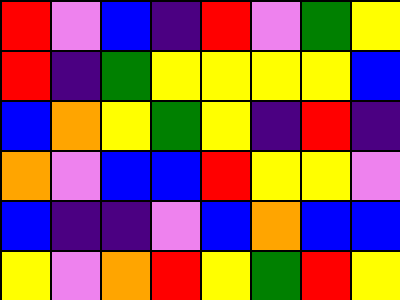[["red", "violet", "blue", "indigo", "red", "violet", "green", "yellow"], ["red", "indigo", "green", "yellow", "yellow", "yellow", "yellow", "blue"], ["blue", "orange", "yellow", "green", "yellow", "indigo", "red", "indigo"], ["orange", "violet", "blue", "blue", "red", "yellow", "yellow", "violet"], ["blue", "indigo", "indigo", "violet", "blue", "orange", "blue", "blue"], ["yellow", "violet", "orange", "red", "yellow", "green", "red", "yellow"]]